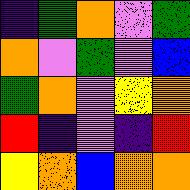[["indigo", "green", "orange", "violet", "green"], ["orange", "violet", "green", "violet", "blue"], ["green", "orange", "violet", "yellow", "orange"], ["red", "indigo", "violet", "indigo", "red"], ["yellow", "orange", "blue", "orange", "orange"]]